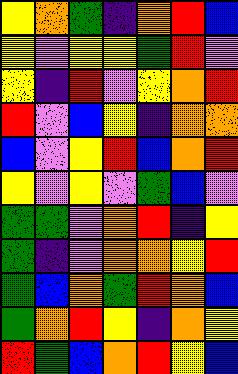[["yellow", "orange", "green", "indigo", "orange", "red", "blue"], ["yellow", "violet", "yellow", "yellow", "green", "red", "violet"], ["yellow", "indigo", "red", "violet", "yellow", "orange", "red"], ["red", "violet", "blue", "yellow", "indigo", "orange", "orange"], ["blue", "violet", "yellow", "red", "blue", "orange", "red"], ["yellow", "violet", "yellow", "violet", "green", "blue", "violet"], ["green", "green", "violet", "orange", "red", "indigo", "yellow"], ["green", "indigo", "violet", "orange", "orange", "yellow", "red"], ["green", "blue", "orange", "green", "red", "orange", "blue"], ["green", "orange", "red", "yellow", "indigo", "orange", "yellow"], ["red", "green", "blue", "orange", "red", "yellow", "blue"]]